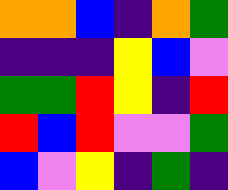[["orange", "orange", "blue", "indigo", "orange", "green"], ["indigo", "indigo", "indigo", "yellow", "blue", "violet"], ["green", "green", "red", "yellow", "indigo", "red"], ["red", "blue", "red", "violet", "violet", "green"], ["blue", "violet", "yellow", "indigo", "green", "indigo"]]